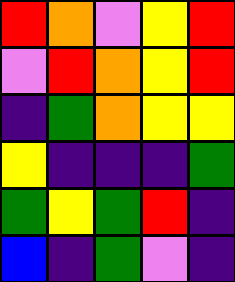[["red", "orange", "violet", "yellow", "red"], ["violet", "red", "orange", "yellow", "red"], ["indigo", "green", "orange", "yellow", "yellow"], ["yellow", "indigo", "indigo", "indigo", "green"], ["green", "yellow", "green", "red", "indigo"], ["blue", "indigo", "green", "violet", "indigo"]]